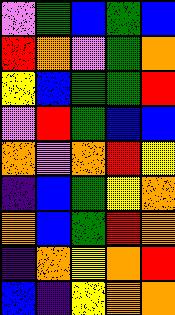[["violet", "green", "blue", "green", "blue"], ["red", "orange", "violet", "green", "orange"], ["yellow", "blue", "green", "green", "red"], ["violet", "red", "green", "blue", "blue"], ["orange", "violet", "orange", "red", "yellow"], ["indigo", "blue", "green", "yellow", "orange"], ["orange", "blue", "green", "red", "orange"], ["indigo", "orange", "yellow", "orange", "red"], ["blue", "indigo", "yellow", "orange", "orange"]]